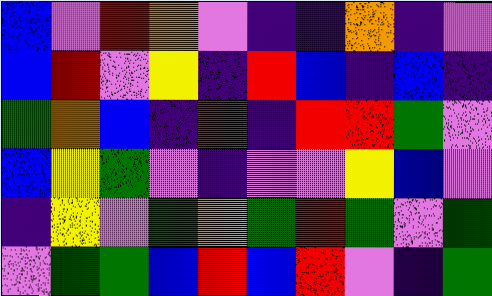[["blue", "violet", "red", "orange", "violet", "indigo", "indigo", "orange", "indigo", "violet"], ["blue", "red", "violet", "yellow", "indigo", "red", "blue", "indigo", "blue", "indigo"], ["green", "orange", "blue", "indigo", "red", "indigo", "red", "red", "green", "violet"], ["blue", "yellow", "green", "violet", "indigo", "violet", "violet", "yellow", "blue", "violet"], ["indigo", "yellow", "violet", "green", "orange", "green", "red", "green", "violet", "green"], ["violet", "green", "green", "blue", "red", "blue", "red", "violet", "indigo", "green"]]